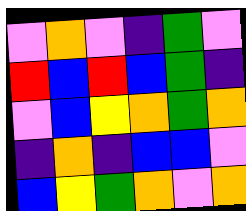[["violet", "orange", "violet", "indigo", "green", "violet"], ["red", "blue", "red", "blue", "green", "indigo"], ["violet", "blue", "yellow", "orange", "green", "orange"], ["indigo", "orange", "indigo", "blue", "blue", "violet"], ["blue", "yellow", "green", "orange", "violet", "orange"]]